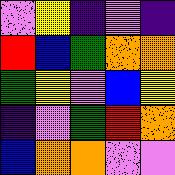[["violet", "yellow", "indigo", "violet", "indigo"], ["red", "blue", "green", "orange", "orange"], ["green", "yellow", "violet", "blue", "yellow"], ["indigo", "violet", "green", "red", "orange"], ["blue", "orange", "orange", "violet", "violet"]]